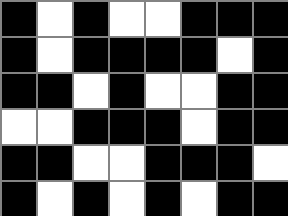[["black", "white", "black", "white", "white", "black", "black", "black"], ["black", "white", "black", "black", "black", "black", "white", "black"], ["black", "black", "white", "black", "white", "white", "black", "black"], ["white", "white", "black", "black", "black", "white", "black", "black"], ["black", "black", "white", "white", "black", "black", "black", "white"], ["black", "white", "black", "white", "black", "white", "black", "black"]]